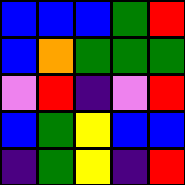[["blue", "blue", "blue", "green", "red"], ["blue", "orange", "green", "green", "green"], ["violet", "red", "indigo", "violet", "red"], ["blue", "green", "yellow", "blue", "blue"], ["indigo", "green", "yellow", "indigo", "red"]]